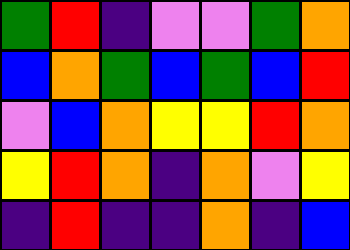[["green", "red", "indigo", "violet", "violet", "green", "orange"], ["blue", "orange", "green", "blue", "green", "blue", "red"], ["violet", "blue", "orange", "yellow", "yellow", "red", "orange"], ["yellow", "red", "orange", "indigo", "orange", "violet", "yellow"], ["indigo", "red", "indigo", "indigo", "orange", "indigo", "blue"]]